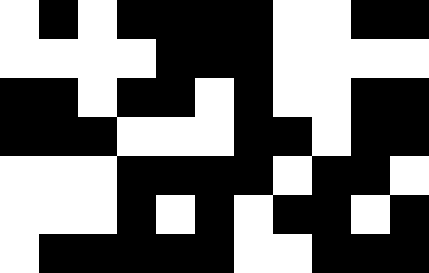[["white", "black", "white", "black", "black", "black", "black", "white", "white", "black", "black"], ["white", "white", "white", "white", "black", "black", "black", "white", "white", "white", "white"], ["black", "black", "white", "black", "black", "white", "black", "white", "white", "black", "black"], ["black", "black", "black", "white", "white", "white", "black", "black", "white", "black", "black"], ["white", "white", "white", "black", "black", "black", "black", "white", "black", "black", "white"], ["white", "white", "white", "black", "white", "black", "white", "black", "black", "white", "black"], ["white", "black", "black", "black", "black", "black", "white", "white", "black", "black", "black"]]